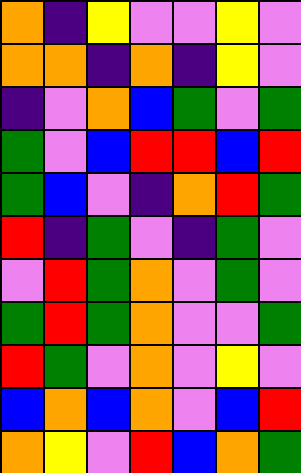[["orange", "indigo", "yellow", "violet", "violet", "yellow", "violet"], ["orange", "orange", "indigo", "orange", "indigo", "yellow", "violet"], ["indigo", "violet", "orange", "blue", "green", "violet", "green"], ["green", "violet", "blue", "red", "red", "blue", "red"], ["green", "blue", "violet", "indigo", "orange", "red", "green"], ["red", "indigo", "green", "violet", "indigo", "green", "violet"], ["violet", "red", "green", "orange", "violet", "green", "violet"], ["green", "red", "green", "orange", "violet", "violet", "green"], ["red", "green", "violet", "orange", "violet", "yellow", "violet"], ["blue", "orange", "blue", "orange", "violet", "blue", "red"], ["orange", "yellow", "violet", "red", "blue", "orange", "green"]]